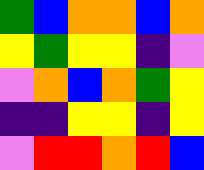[["green", "blue", "orange", "orange", "blue", "orange"], ["yellow", "green", "yellow", "yellow", "indigo", "violet"], ["violet", "orange", "blue", "orange", "green", "yellow"], ["indigo", "indigo", "yellow", "yellow", "indigo", "yellow"], ["violet", "red", "red", "orange", "red", "blue"]]